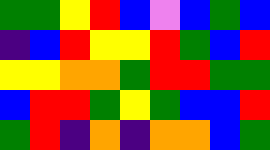[["green", "green", "yellow", "red", "blue", "violet", "blue", "green", "blue"], ["indigo", "blue", "red", "yellow", "yellow", "red", "green", "blue", "red"], ["yellow", "yellow", "orange", "orange", "green", "red", "red", "green", "green"], ["blue", "red", "red", "green", "yellow", "green", "blue", "blue", "red"], ["green", "red", "indigo", "orange", "indigo", "orange", "orange", "blue", "green"]]